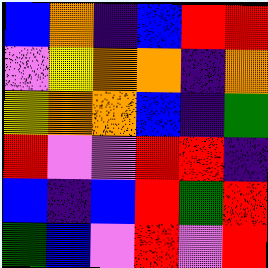[["blue", "orange", "indigo", "blue", "red", "red"], ["violet", "yellow", "orange", "orange", "indigo", "orange"], ["yellow", "orange", "orange", "blue", "indigo", "green"], ["red", "violet", "violet", "red", "red", "indigo"], ["blue", "indigo", "blue", "red", "green", "red"], ["green", "blue", "violet", "red", "violet", "red"]]